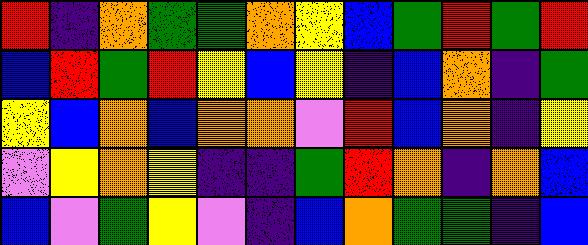[["red", "indigo", "orange", "green", "green", "orange", "yellow", "blue", "green", "red", "green", "red"], ["blue", "red", "green", "red", "yellow", "blue", "yellow", "indigo", "blue", "orange", "indigo", "green"], ["yellow", "blue", "orange", "blue", "orange", "orange", "violet", "red", "blue", "orange", "indigo", "yellow"], ["violet", "yellow", "orange", "yellow", "indigo", "indigo", "green", "red", "orange", "indigo", "orange", "blue"], ["blue", "violet", "green", "yellow", "violet", "indigo", "blue", "orange", "green", "green", "indigo", "blue"]]